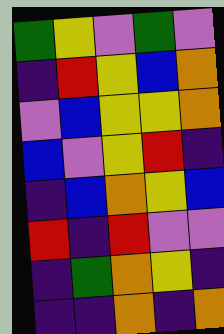[["green", "yellow", "violet", "green", "violet"], ["indigo", "red", "yellow", "blue", "orange"], ["violet", "blue", "yellow", "yellow", "orange"], ["blue", "violet", "yellow", "red", "indigo"], ["indigo", "blue", "orange", "yellow", "blue"], ["red", "indigo", "red", "violet", "violet"], ["indigo", "green", "orange", "yellow", "indigo"], ["indigo", "indigo", "orange", "indigo", "orange"]]